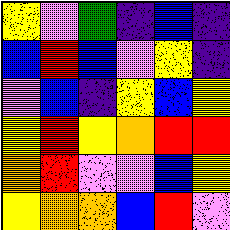[["yellow", "violet", "green", "indigo", "blue", "indigo"], ["blue", "red", "blue", "violet", "yellow", "indigo"], ["violet", "blue", "indigo", "yellow", "blue", "yellow"], ["yellow", "red", "yellow", "orange", "red", "red"], ["orange", "red", "violet", "violet", "blue", "yellow"], ["yellow", "orange", "orange", "blue", "red", "violet"]]